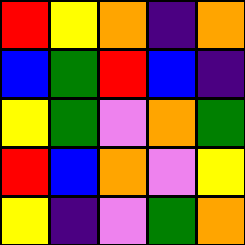[["red", "yellow", "orange", "indigo", "orange"], ["blue", "green", "red", "blue", "indigo"], ["yellow", "green", "violet", "orange", "green"], ["red", "blue", "orange", "violet", "yellow"], ["yellow", "indigo", "violet", "green", "orange"]]